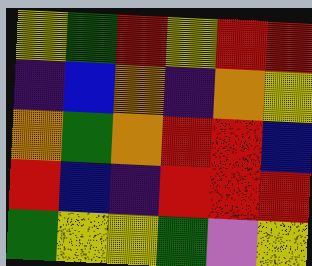[["yellow", "green", "red", "yellow", "red", "red"], ["indigo", "blue", "orange", "indigo", "orange", "yellow"], ["orange", "green", "orange", "red", "red", "blue"], ["red", "blue", "indigo", "red", "red", "red"], ["green", "yellow", "yellow", "green", "violet", "yellow"]]